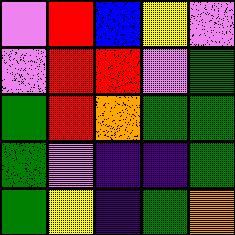[["violet", "red", "blue", "yellow", "violet"], ["violet", "red", "red", "violet", "green"], ["green", "red", "orange", "green", "green"], ["green", "violet", "indigo", "indigo", "green"], ["green", "yellow", "indigo", "green", "orange"]]